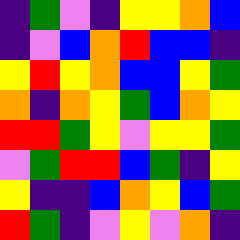[["indigo", "green", "violet", "indigo", "yellow", "yellow", "orange", "blue"], ["indigo", "violet", "blue", "orange", "red", "blue", "blue", "indigo"], ["yellow", "red", "yellow", "orange", "blue", "blue", "yellow", "green"], ["orange", "indigo", "orange", "yellow", "green", "blue", "orange", "yellow"], ["red", "red", "green", "yellow", "violet", "yellow", "yellow", "green"], ["violet", "green", "red", "red", "blue", "green", "indigo", "yellow"], ["yellow", "indigo", "indigo", "blue", "orange", "yellow", "blue", "green"], ["red", "green", "indigo", "violet", "yellow", "violet", "orange", "indigo"]]